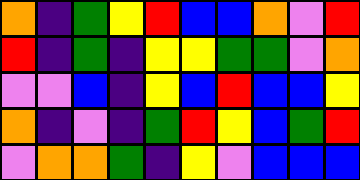[["orange", "indigo", "green", "yellow", "red", "blue", "blue", "orange", "violet", "red"], ["red", "indigo", "green", "indigo", "yellow", "yellow", "green", "green", "violet", "orange"], ["violet", "violet", "blue", "indigo", "yellow", "blue", "red", "blue", "blue", "yellow"], ["orange", "indigo", "violet", "indigo", "green", "red", "yellow", "blue", "green", "red"], ["violet", "orange", "orange", "green", "indigo", "yellow", "violet", "blue", "blue", "blue"]]